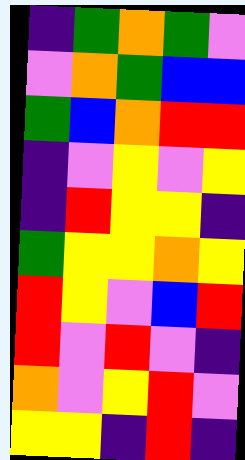[["indigo", "green", "orange", "green", "violet"], ["violet", "orange", "green", "blue", "blue"], ["green", "blue", "orange", "red", "red"], ["indigo", "violet", "yellow", "violet", "yellow"], ["indigo", "red", "yellow", "yellow", "indigo"], ["green", "yellow", "yellow", "orange", "yellow"], ["red", "yellow", "violet", "blue", "red"], ["red", "violet", "red", "violet", "indigo"], ["orange", "violet", "yellow", "red", "violet"], ["yellow", "yellow", "indigo", "red", "indigo"]]